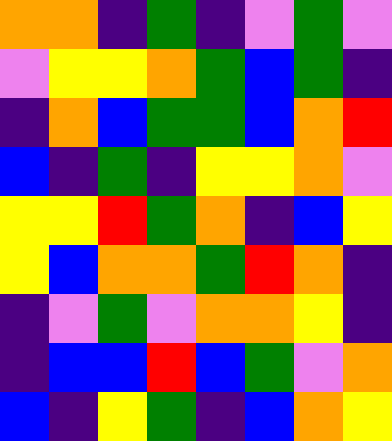[["orange", "orange", "indigo", "green", "indigo", "violet", "green", "violet"], ["violet", "yellow", "yellow", "orange", "green", "blue", "green", "indigo"], ["indigo", "orange", "blue", "green", "green", "blue", "orange", "red"], ["blue", "indigo", "green", "indigo", "yellow", "yellow", "orange", "violet"], ["yellow", "yellow", "red", "green", "orange", "indigo", "blue", "yellow"], ["yellow", "blue", "orange", "orange", "green", "red", "orange", "indigo"], ["indigo", "violet", "green", "violet", "orange", "orange", "yellow", "indigo"], ["indigo", "blue", "blue", "red", "blue", "green", "violet", "orange"], ["blue", "indigo", "yellow", "green", "indigo", "blue", "orange", "yellow"]]